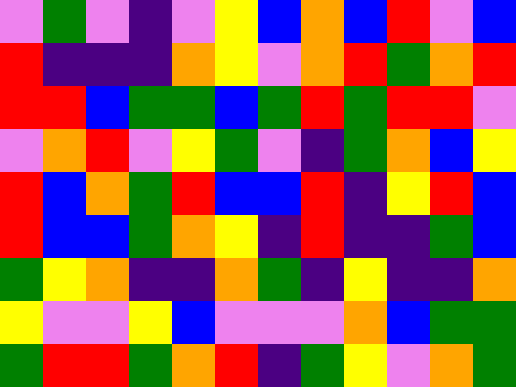[["violet", "green", "violet", "indigo", "violet", "yellow", "blue", "orange", "blue", "red", "violet", "blue"], ["red", "indigo", "indigo", "indigo", "orange", "yellow", "violet", "orange", "red", "green", "orange", "red"], ["red", "red", "blue", "green", "green", "blue", "green", "red", "green", "red", "red", "violet"], ["violet", "orange", "red", "violet", "yellow", "green", "violet", "indigo", "green", "orange", "blue", "yellow"], ["red", "blue", "orange", "green", "red", "blue", "blue", "red", "indigo", "yellow", "red", "blue"], ["red", "blue", "blue", "green", "orange", "yellow", "indigo", "red", "indigo", "indigo", "green", "blue"], ["green", "yellow", "orange", "indigo", "indigo", "orange", "green", "indigo", "yellow", "indigo", "indigo", "orange"], ["yellow", "violet", "violet", "yellow", "blue", "violet", "violet", "violet", "orange", "blue", "green", "green"], ["green", "red", "red", "green", "orange", "red", "indigo", "green", "yellow", "violet", "orange", "green"]]